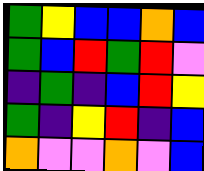[["green", "yellow", "blue", "blue", "orange", "blue"], ["green", "blue", "red", "green", "red", "violet"], ["indigo", "green", "indigo", "blue", "red", "yellow"], ["green", "indigo", "yellow", "red", "indigo", "blue"], ["orange", "violet", "violet", "orange", "violet", "blue"]]